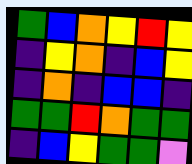[["green", "blue", "orange", "yellow", "red", "yellow"], ["indigo", "yellow", "orange", "indigo", "blue", "yellow"], ["indigo", "orange", "indigo", "blue", "blue", "indigo"], ["green", "green", "red", "orange", "green", "green"], ["indigo", "blue", "yellow", "green", "green", "violet"]]